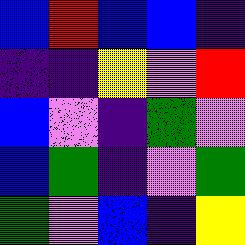[["blue", "red", "blue", "blue", "indigo"], ["indigo", "indigo", "yellow", "violet", "red"], ["blue", "violet", "indigo", "green", "violet"], ["blue", "green", "indigo", "violet", "green"], ["green", "violet", "blue", "indigo", "yellow"]]